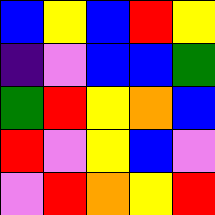[["blue", "yellow", "blue", "red", "yellow"], ["indigo", "violet", "blue", "blue", "green"], ["green", "red", "yellow", "orange", "blue"], ["red", "violet", "yellow", "blue", "violet"], ["violet", "red", "orange", "yellow", "red"]]